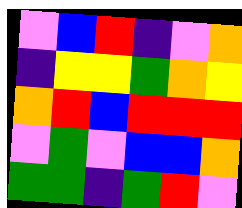[["violet", "blue", "red", "indigo", "violet", "orange"], ["indigo", "yellow", "yellow", "green", "orange", "yellow"], ["orange", "red", "blue", "red", "red", "red"], ["violet", "green", "violet", "blue", "blue", "orange"], ["green", "green", "indigo", "green", "red", "violet"]]